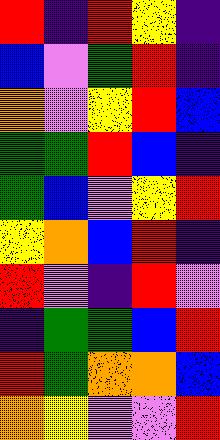[["red", "indigo", "red", "yellow", "indigo"], ["blue", "violet", "green", "red", "indigo"], ["orange", "violet", "yellow", "red", "blue"], ["green", "green", "red", "blue", "indigo"], ["green", "blue", "violet", "yellow", "red"], ["yellow", "orange", "blue", "red", "indigo"], ["red", "violet", "indigo", "red", "violet"], ["indigo", "green", "green", "blue", "red"], ["red", "green", "orange", "orange", "blue"], ["orange", "yellow", "violet", "violet", "red"]]